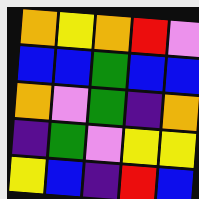[["orange", "yellow", "orange", "red", "violet"], ["blue", "blue", "green", "blue", "blue"], ["orange", "violet", "green", "indigo", "orange"], ["indigo", "green", "violet", "yellow", "yellow"], ["yellow", "blue", "indigo", "red", "blue"]]